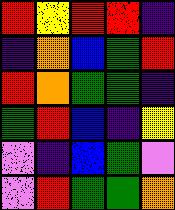[["red", "yellow", "red", "red", "indigo"], ["indigo", "orange", "blue", "green", "red"], ["red", "orange", "green", "green", "indigo"], ["green", "red", "blue", "indigo", "yellow"], ["violet", "indigo", "blue", "green", "violet"], ["violet", "red", "green", "green", "orange"]]